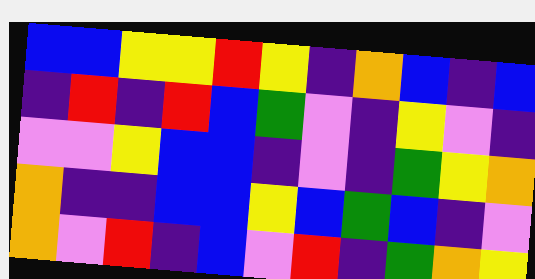[["blue", "blue", "yellow", "yellow", "red", "yellow", "indigo", "orange", "blue", "indigo", "blue"], ["indigo", "red", "indigo", "red", "blue", "green", "violet", "indigo", "yellow", "violet", "indigo"], ["violet", "violet", "yellow", "blue", "blue", "indigo", "violet", "indigo", "green", "yellow", "orange"], ["orange", "indigo", "indigo", "blue", "blue", "yellow", "blue", "green", "blue", "indigo", "violet"], ["orange", "violet", "red", "indigo", "blue", "violet", "red", "indigo", "green", "orange", "yellow"]]